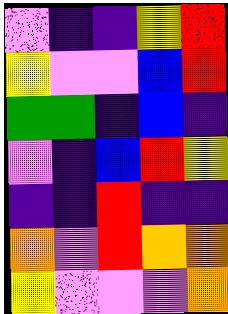[["violet", "indigo", "indigo", "yellow", "red"], ["yellow", "violet", "violet", "blue", "red"], ["green", "green", "indigo", "blue", "indigo"], ["violet", "indigo", "blue", "red", "yellow"], ["indigo", "indigo", "red", "indigo", "indigo"], ["orange", "violet", "red", "orange", "orange"], ["yellow", "violet", "violet", "violet", "orange"]]